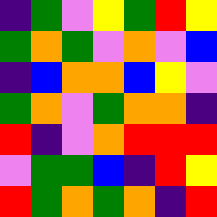[["indigo", "green", "violet", "yellow", "green", "red", "yellow"], ["green", "orange", "green", "violet", "orange", "violet", "blue"], ["indigo", "blue", "orange", "orange", "blue", "yellow", "violet"], ["green", "orange", "violet", "green", "orange", "orange", "indigo"], ["red", "indigo", "violet", "orange", "red", "red", "red"], ["violet", "green", "green", "blue", "indigo", "red", "yellow"], ["red", "green", "orange", "green", "orange", "indigo", "red"]]